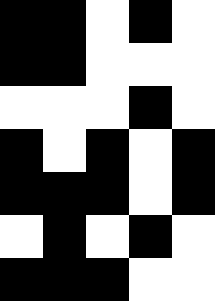[["black", "black", "white", "black", "white"], ["black", "black", "white", "white", "white"], ["white", "white", "white", "black", "white"], ["black", "white", "black", "white", "black"], ["black", "black", "black", "white", "black"], ["white", "black", "white", "black", "white"], ["black", "black", "black", "white", "white"]]